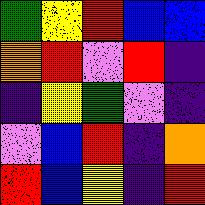[["green", "yellow", "red", "blue", "blue"], ["orange", "red", "violet", "red", "indigo"], ["indigo", "yellow", "green", "violet", "indigo"], ["violet", "blue", "red", "indigo", "orange"], ["red", "blue", "yellow", "indigo", "red"]]